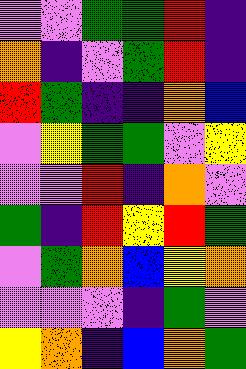[["violet", "violet", "green", "green", "red", "indigo"], ["orange", "indigo", "violet", "green", "red", "indigo"], ["red", "green", "indigo", "indigo", "orange", "blue"], ["violet", "yellow", "green", "green", "violet", "yellow"], ["violet", "violet", "red", "indigo", "orange", "violet"], ["green", "indigo", "red", "yellow", "red", "green"], ["violet", "green", "orange", "blue", "yellow", "orange"], ["violet", "violet", "violet", "indigo", "green", "violet"], ["yellow", "orange", "indigo", "blue", "orange", "green"]]